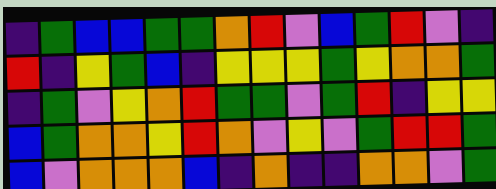[["indigo", "green", "blue", "blue", "green", "green", "orange", "red", "violet", "blue", "green", "red", "violet", "indigo"], ["red", "indigo", "yellow", "green", "blue", "indigo", "yellow", "yellow", "yellow", "green", "yellow", "orange", "orange", "green"], ["indigo", "green", "violet", "yellow", "orange", "red", "green", "green", "violet", "green", "red", "indigo", "yellow", "yellow"], ["blue", "green", "orange", "orange", "yellow", "red", "orange", "violet", "yellow", "violet", "green", "red", "red", "green"], ["blue", "violet", "orange", "orange", "orange", "blue", "indigo", "orange", "indigo", "indigo", "orange", "orange", "violet", "green"]]